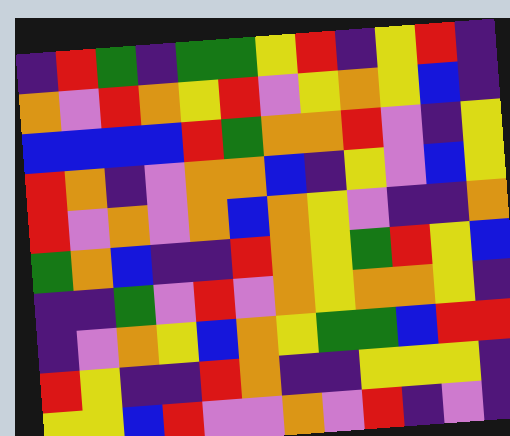[["indigo", "red", "green", "indigo", "green", "green", "yellow", "red", "indigo", "yellow", "red", "indigo"], ["orange", "violet", "red", "orange", "yellow", "red", "violet", "yellow", "orange", "yellow", "blue", "indigo"], ["blue", "blue", "blue", "blue", "red", "green", "orange", "orange", "red", "violet", "indigo", "yellow"], ["red", "orange", "indigo", "violet", "orange", "orange", "blue", "indigo", "yellow", "violet", "blue", "yellow"], ["red", "violet", "orange", "violet", "orange", "blue", "orange", "yellow", "violet", "indigo", "indigo", "orange"], ["green", "orange", "blue", "indigo", "indigo", "red", "orange", "yellow", "green", "red", "yellow", "blue"], ["indigo", "indigo", "green", "violet", "red", "violet", "orange", "yellow", "orange", "orange", "yellow", "indigo"], ["indigo", "violet", "orange", "yellow", "blue", "orange", "yellow", "green", "green", "blue", "red", "red"], ["red", "yellow", "indigo", "indigo", "red", "orange", "indigo", "indigo", "yellow", "yellow", "yellow", "indigo"], ["yellow", "yellow", "blue", "red", "violet", "violet", "orange", "violet", "red", "indigo", "violet", "indigo"]]